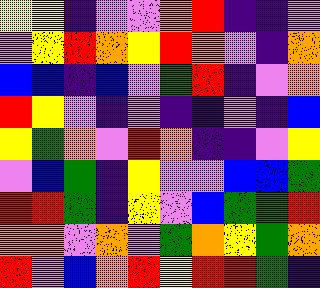[["yellow", "yellow", "indigo", "violet", "violet", "orange", "red", "indigo", "indigo", "violet"], ["violet", "yellow", "red", "orange", "yellow", "red", "orange", "violet", "indigo", "orange"], ["blue", "blue", "indigo", "blue", "violet", "green", "red", "indigo", "violet", "orange"], ["red", "yellow", "violet", "indigo", "violet", "indigo", "indigo", "violet", "indigo", "blue"], ["yellow", "green", "orange", "violet", "red", "orange", "indigo", "indigo", "violet", "yellow"], ["violet", "blue", "green", "indigo", "yellow", "violet", "violet", "blue", "blue", "green"], ["red", "red", "green", "indigo", "yellow", "violet", "blue", "green", "green", "red"], ["orange", "orange", "violet", "orange", "violet", "green", "orange", "yellow", "green", "orange"], ["red", "violet", "blue", "orange", "red", "yellow", "red", "red", "green", "indigo"]]